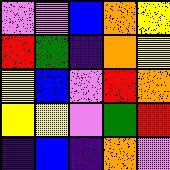[["violet", "violet", "blue", "orange", "yellow"], ["red", "green", "indigo", "orange", "yellow"], ["yellow", "blue", "violet", "red", "orange"], ["yellow", "yellow", "violet", "green", "red"], ["indigo", "blue", "indigo", "orange", "violet"]]